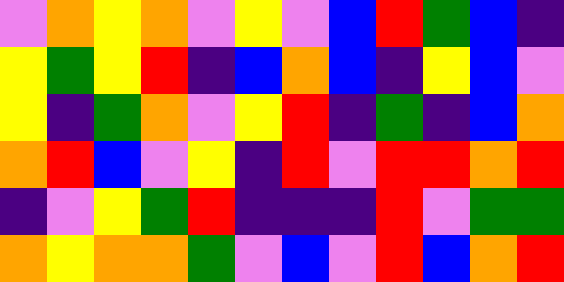[["violet", "orange", "yellow", "orange", "violet", "yellow", "violet", "blue", "red", "green", "blue", "indigo"], ["yellow", "green", "yellow", "red", "indigo", "blue", "orange", "blue", "indigo", "yellow", "blue", "violet"], ["yellow", "indigo", "green", "orange", "violet", "yellow", "red", "indigo", "green", "indigo", "blue", "orange"], ["orange", "red", "blue", "violet", "yellow", "indigo", "red", "violet", "red", "red", "orange", "red"], ["indigo", "violet", "yellow", "green", "red", "indigo", "indigo", "indigo", "red", "violet", "green", "green"], ["orange", "yellow", "orange", "orange", "green", "violet", "blue", "violet", "red", "blue", "orange", "red"]]